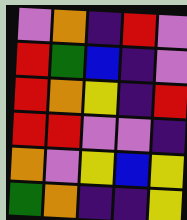[["violet", "orange", "indigo", "red", "violet"], ["red", "green", "blue", "indigo", "violet"], ["red", "orange", "yellow", "indigo", "red"], ["red", "red", "violet", "violet", "indigo"], ["orange", "violet", "yellow", "blue", "yellow"], ["green", "orange", "indigo", "indigo", "yellow"]]